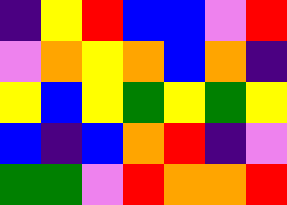[["indigo", "yellow", "red", "blue", "blue", "violet", "red"], ["violet", "orange", "yellow", "orange", "blue", "orange", "indigo"], ["yellow", "blue", "yellow", "green", "yellow", "green", "yellow"], ["blue", "indigo", "blue", "orange", "red", "indigo", "violet"], ["green", "green", "violet", "red", "orange", "orange", "red"]]